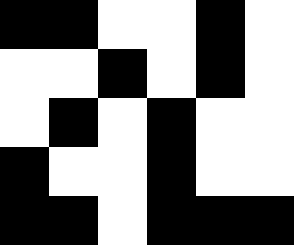[["black", "black", "white", "white", "black", "white"], ["white", "white", "black", "white", "black", "white"], ["white", "black", "white", "black", "white", "white"], ["black", "white", "white", "black", "white", "white"], ["black", "black", "white", "black", "black", "black"]]